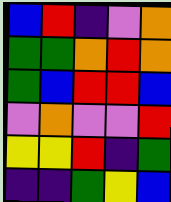[["blue", "red", "indigo", "violet", "orange"], ["green", "green", "orange", "red", "orange"], ["green", "blue", "red", "red", "blue"], ["violet", "orange", "violet", "violet", "red"], ["yellow", "yellow", "red", "indigo", "green"], ["indigo", "indigo", "green", "yellow", "blue"]]